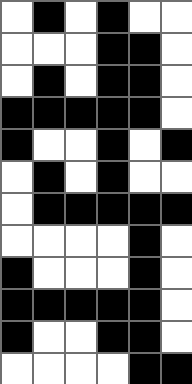[["white", "black", "white", "black", "white", "white"], ["white", "white", "white", "black", "black", "white"], ["white", "black", "white", "black", "black", "white"], ["black", "black", "black", "black", "black", "white"], ["black", "white", "white", "black", "white", "black"], ["white", "black", "white", "black", "white", "white"], ["white", "black", "black", "black", "black", "black"], ["white", "white", "white", "white", "black", "white"], ["black", "white", "white", "white", "black", "white"], ["black", "black", "black", "black", "black", "white"], ["black", "white", "white", "black", "black", "white"], ["white", "white", "white", "white", "black", "black"]]